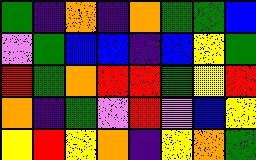[["green", "indigo", "orange", "indigo", "orange", "green", "green", "blue"], ["violet", "green", "blue", "blue", "indigo", "blue", "yellow", "green"], ["red", "green", "orange", "red", "red", "green", "yellow", "red"], ["orange", "indigo", "green", "violet", "red", "violet", "blue", "yellow"], ["yellow", "red", "yellow", "orange", "indigo", "yellow", "orange", "green"]]